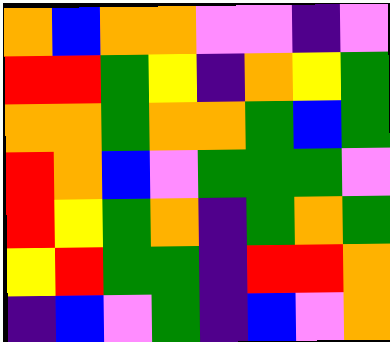[["orange", "blue", "orange", "orange", "violet", "violet", "indigo", "violet"], ["red", "red", "green", "yellow", "indigo", "orange", "yellow", "green"], ["orange", "orange", "green", "orange", "orange", "green", "blue", "green"], ["red", "orange", "blue", "violet", "green", "green", "green", "violet"], ["red", "yellow", "green", "orange", "indigo", "green", "orange", "green"], ["yellow", "red", "green", "green", "indigo", "red", "red", "orange"], ["indigo", "blue", "violet", "green", "indigo", "blue", "violet", "orange"]]